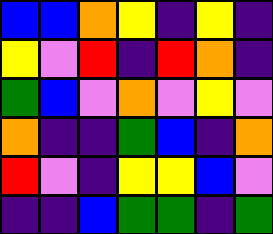[["blue", "blue", "orange", "yellow", "indigo", "yellow", "indigo"], ["yellow", "violet", "red", "indigo", "red", "orange", "indigo"], ["green", "blue", "violet", "orange", "violet", "yellow", "violet"], ["orange", "indigo", "indigo", "green", "blue", "indigo", "orange"], ["red", "violet", "indigo", "yellow", "yellow", "blue", "violet"], ["indigo", "indigo", "blue", "green", "green", "indigo", "green"]]